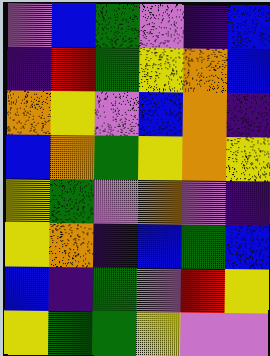[["violet", "blue", "green", "violet", "indigo", "blue"], ["indigo", "red", "green", "yellow", "orange", "blue"], ["orange", "yellow", "violet", "blue", "orange", "indigo"], ["blue", "orange", "green", "yellow", "orange", "yellow"], ["yellow", "green", "violet", "orange", "violet", "indigo"], ["yellow", "orange", "indigo", "blue", "green", "blue"], ["blue", "indigo", "green", "violet", "red", "yellow"], ["yellow", "green", "green", "yellow", "violet", "violet"]]